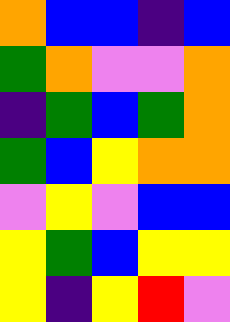[["orange", "blue", "blue", "indigo", "blue"], ["green", "orange", "violet", "violet", "orange"], ["indigo", "green", "blue", "green", "orange"], ["green", "blue", "yellow", "orange", "orange"], ["violet", "yellow", "violet", "blue", "blue"], ["yellow", "green", "blue", "yellow", "yellow"], ["yellow", "indigo", "yellow", "red", "violet"]]